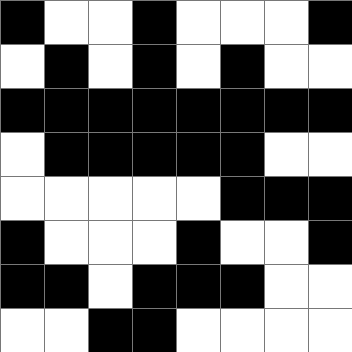[["black", "white", "white", "black", "white", "white", "white", "black"], ["white", "black", "white", "black", "white", "black", "white", "white"], ["black", "black", "black", "black", "black", "black", "black", "black"], ["white", "black", "black", "black", "black", "black", "white", "white"], ["white", "white", "white", "white", "white", "black", "black", "black"], ["black", "white", "white", "white", "black", "white", "white", "black"], ["black", "black", "white", "black", "black", "black", "white", "white"], ["white", "white", "black", "black", "white", "white", "white", "white"]]